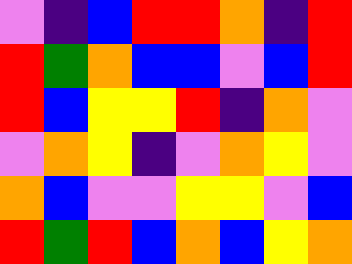[["violet", "indigo", "blue", "red", "red", "orange", "indigo", "red"], ["red", "green", "orange", "blue", "blue", "violet", "blue", "red"], ["red", "blue", "yellow", "yellow", "red", "indigo", "orange", "violet"], ["violet", "orange", "yellow", "indigo", "violet", "orange", "yellow", "violet"], ["orange", "blue", "violet", "violet", "yellow", "yellow", "violet", "blue"], ["red", "green", "red", "blue", "orange", "blue", "yellow", "orange"]]